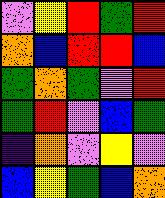[["violet", "yellow", "red", "green", "red"], ["orange", "blue", "red", "red", "blue"], ["green", "orange", "green", "violet", "red"], ["green", "red", "violet", "blue", "green"], ["indigo", "orange", "violet", "yellow", "violet"], ["blue", "yellow", "green", "blue", "orange"]]